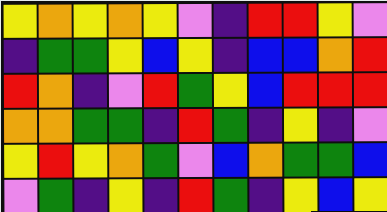[["yellow", "orange", "yellow", "orange", "yellow", "violet", "indigo", "red", "red", "yellow", "violet"], ["indigo", "green", "green", "yellow", "blue", "yellow", "indigo", "blue", "blue", "orange", "red"], ["red", "orange", "indigo", "violet", "red", "green", "yellow", "blue", "red", "red", "red"], ["orange", "orange", "green", "green", "indigo", "red", "green", "indigo", "yellow", "indigo", "violet"], ["yellow", "red", "yellow", "orange", "green", "violet", "blue", "orange", "green", "green", "blue"], ["violet", "green", "indigo", "yellow", "indigo", "red", "green", "indigo", "yellow", "blue", "yellow"]]